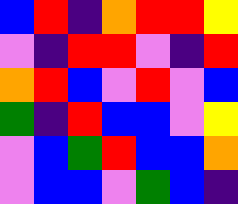[["blue", "red", "indigo", "orange", "red", "red", "yellow"], ["violet", "indigo", "red", "red", "violet", "indigo", "red"], ["orange", "red", "blue", "violet", "red", "violet", "blue"], ["green", "indigo", "red", "blue", "blue", "violet", "yellow"], ["violet", "blue", "green", "red", "blue", "blue", "orange"], ["violet", "blue", "blue", "violet", "green", "blue", "indigo"]]